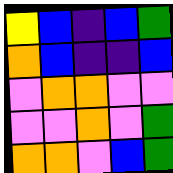[["yellow", "blue", "indigo", "blue", "green"], ["orange", "blue", "indigo", "indigo", "blue"], ["violet", "orange", "orange", "violet", "violet"], ["violet", "violet", "orange", "violet", "green"], ["orange", "orange", "violet", "blue", "green"]]